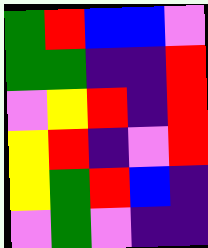[["green", "red", "blue", "blue", "violet"], ["green", "green", "indigo", "indigo", "red"], ["violet", "yellow", "red", "indigo", "red"], ["yellow", "red", "indigo", "violet", "red"], ["yellow", "green", "red", "blue", "indigo"], ["violet", "green", "violet", "indigo", "indigo"]]